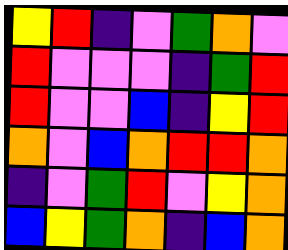[["yellow", "red", "indigo", "violet", "green", "orange", "violet"], ["red", "violet", "violet", "violet", "indigo", "green", "red"], ["red", "violet", "violet", "blue", "indigo", "yellow", "red"], ["orange", "violet", "blue", "orange", "red", "red", "orange"], ["indigo", "violet", "green", "red", "violet", "yellow", "orange"], ["blue", "yellow", "green", "orange", "indigo", "blue", "orange"]]